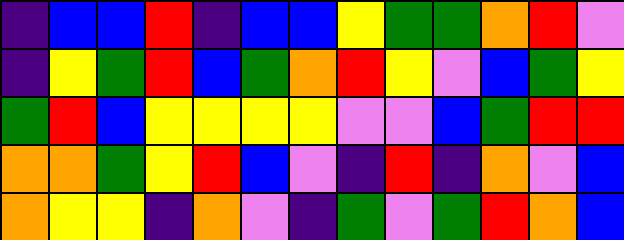[["indigo", "blue", "blue", "red", "indigo", "blue", "blue", "yellow", "green", "green", "orange", "red", "violet"], ["indigo", "yellow", "green", "red", "blue", "green", "orange", "red", "yellow", "violet", "blue", "green", "yellow"], ["green", "red", "blue", "yellow", "yellow", "yellow", "yellow", "violet", "violet", "blue", "green", "red", "red"], ["orange", "orange", "green", "yellow", "red", "blue", "violet", "indigo", "red", "indigo", "orange", "violet", "blue"], ["orange", "yellow", "yellow", "indigo", "orange", "violet", "indigo", "green", "violet", "green", "red", "orange", "blue"]]